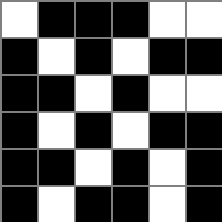[["white", "black", "black", "black", "white", "white"], ["black", "white", "black", "white", "black", "black"], ["black", "black", "white", "black", "white", "white"], ["black", "white", "black", "white", "black", "black"], ["black", "black", "white", "black", "white", "black"], ["black", "white", "black", "black", "white", "black"]]